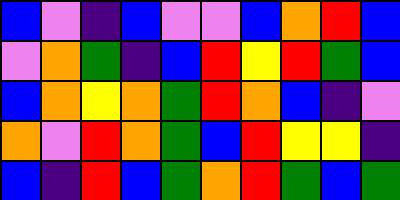[["blue", "violet", "indigo", "blue", "violet", "violet", "blue", "orange", "red", "blue"], ["violet", "orange", "green", "indigo", "blue", "red", "yellow", "red", "green", "blue"], ["blue", "orange", "yellow", "orange", "green", "red", "orange", "blue", "indigo", "violet"], ["orange", "violet", "red", "orange", "green", "blue", "red", "yellow", "yellow", "indigo"], ["blue", "indigo", "red", "blue", "green", "orange", "red", "green", "blue", "green"]]